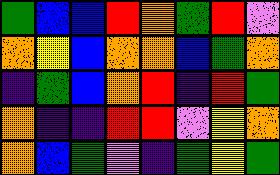[["green", "blue", "blue", "red", "orange", "green", "red", "violet"], ["orange", "yellow", "blue", "orange", "orange", "blue", "green", "orange"], ["indigo", "green", "blue", "orange", "red", "indigo", "red", "green"], ["orange", "indigo", "indigo", "red", "red", "violet", "yellow", "orange"], ["orange", "blue", "green", "violet", "indigo", "green", "yellow", "green"]]